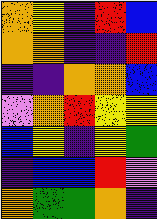[["orange", "yellow", "indigo", "red", "blue"], ["orange", "orange", "indigo", "indigo", "red"], ["indigo", "indigo", "orange", "orange", "blue"], ["violet", "orange", "red", "yellow", "yellow"], ["blue", "yellow", "indigo", "yellow", "green"], ["indigo", "blue", "blue", "red", "violet"], ["orange", "green", "green", "orange", "indigo"]]